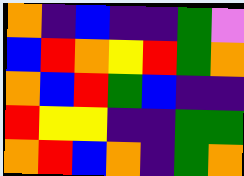[["orange", "indigo", "blue", "indigo", "indigo", "green", "violet"], ["blue", "red", "orange", "yellow", "red", "green", "orange"], ["orange", "blue", "red", "green", "blue", "indigo", "indigo"], ["red", "yellow", "yellow", "indigo", "indigo", "green", "green"], ["orange", "red", "blue", "orange", "indigo", "green", "orange"]]